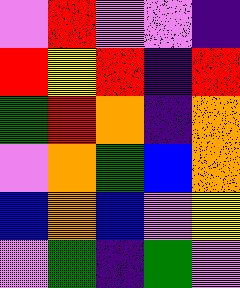[["violet", "red", "violet", "violet", "indigo"], ["red", "yellow", "red", "indigo", "red"], ["green", "red", "orange", "indigo", "orange"], ["violet", "orange", "green", "blue", "orange"], ["blue", "orange", "blue", "violet", "yellow"], ["violet", "green", "indigo", "green", "violet"]]